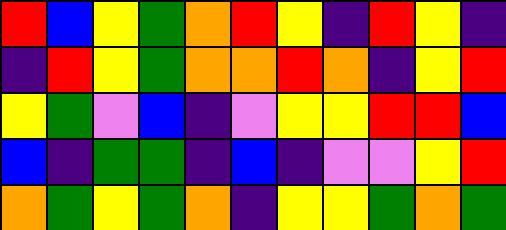[["red", "blue", "yellow", "green", "orange", "red", "yellow", "indigo", "red", "yellow", "indigo"], ["indigo", "red", "yellow", "green", "orange", "orange", "red", "orange", "indigo", "yellow", "red"], ["yellow", "green", "violet", "blue", "indigo", "violet", "yellow", "yellow", "red", "red", "blue"], ["blue", "indigo", "green", "green", "indigo", "blue", "indigo", "violet", "violet", "yellow", "red"], ["orange", "green", "yellow", "green", "orange", "indigo", "yellow", "yellow", "green", "orange", "green"]]